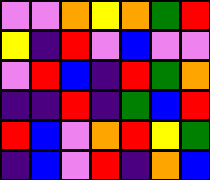[["violet", "violet", "orange", "yellow", "orange", "green", "red"], ["yellow", "indigo", "red", "violet", "blue", "violet", "violet"], ["violet", "red", "blue", "indigo", "red", "green", "orange"], ["indigo", "indigo", "red", "indigo", "green", "blue", "red"], ["red", "blue", "violet", "orange", "red", "yellow", "green"], ["indigo", "blue", "violet", "red", "indigo", "orange", "blue"]]